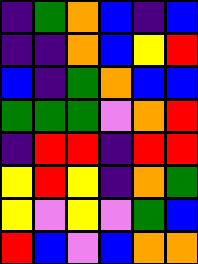[["indigo", "green", "orange", "blue", "indigo", "blue"], ["indigo", "indigo", "orange", "blue", "yellow", "red"], ["blue", "indigo", "green", "orange", "blue", "blue"], ["green", "green", "green", "violet", "orange", "red"], ["indigo", "red", "red", "indigo", "red", "red"], ["yellow", "red", "yellow", "indigo", "orange", "green"], ["yellow", "violet", "yellow", "violet", "green", "blue"], ["red", "blue", "violet", "blue", "orange", "orange"]]